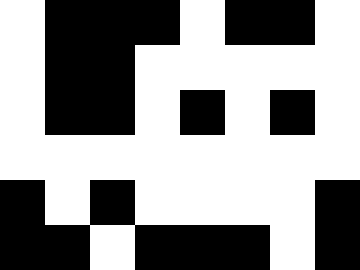[["white", "black", "black", "black", "white", "black", "black", "white"], ["white", "black", "black", "white", "white", "white", "white", "white"], ["white", "black", "black", "white", "black", "white", "black", "white"], ["white", "white", "white", "white", "white", "white", "white", "white"], ["black", "white", "black", "white", "white", "white", "white", "black"], ["black", "black", "white", "black", "black", "black", "white", "black"]]